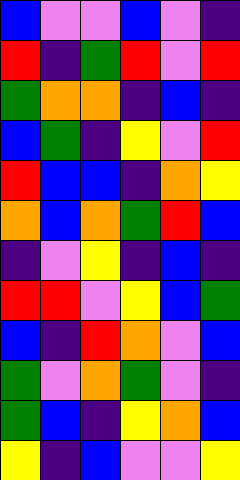[["blue", "violet", "violet", "blue", "violet", "indigo"], ["red", "indigo", "green", "red", "violet", "red"], ["green", "orange", "orange", "indigo", "blue", "indigo"], ["blue", "green", "indigo", "yellow", "violet", "red"], ["red", "blue", "blue", "indigo", "orange", "yellow"], ["orange", "blue", "orange", "green", "red", "blue"], ["indigo", "violet", "yellow", "indigo", "blue", "indigo"], ["red", "red", "violet", "yellow", "blue", "green"], ["blue", "indigo", "red", "orange", "violet", "blue"], ["green", "violet", "orange", "green", "violet", "indigo"], ["green", "blue", "indigo", "yellow", "orange", "blue"], ["yellow", "indigo", "blue", "violet", "violet", "yellow"]]